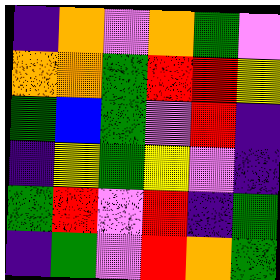[["indigo", "orange", "violet", "orange", "green", "violet"], ["orange", "orange", "green", "red", "red", "yellow"], ["green", "blue", "green", "violet", "red", "indigo"], ["indigo", "yellow", "green", "yellow", "violet", "indigo"], ["green", "red", "violet", "red", "indigo", "green"], ["indigo", "green", "violet", "red", "orange", "green"]]